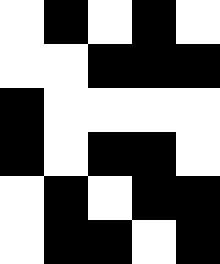[["white", "black", "white", "black", "white"], ["white", "white", "black", "black", "black"], ["black", "white", "white", "white", "white"], ["black", "white", "black", "black", "white"], ["white", "black", "white", "black", "black"], ["white", "black", "black", "white", "black"]]